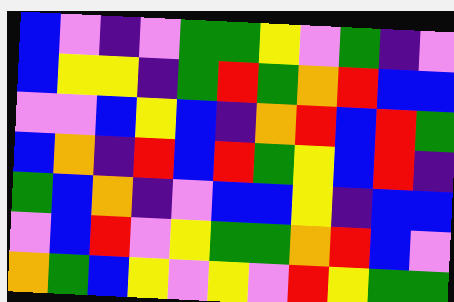[["blue", "violet", "indigo", "violet", "green", "green", "yellow", "violet", "green", "indigo", "violet"], ["blue", "yellow", "yellow", "indigo", "green", "red", "green", "orange", "red", "blue", "blue"], ["violet", "violet", "blue", "yellow", "blue", "indigo", "orange", "red", "blue", "red", "green"], ["blue", "orange", "indigo", "red", "blue", "red", "green", "yellow", "blue", "red", "indigo"], ["green", "blue", "orange", "indigo", "violet", "blue", "blue", "yellow", "indigo", "blue", "blue"], ["violet", "blue", "red", "violet", "yellow", "green", "green", "orange", "red", "blue", "violet"], ["orange", "green", "blue", "yellow", "violet", "yellow", "violet", "red", "yellow", "green", "green"]]